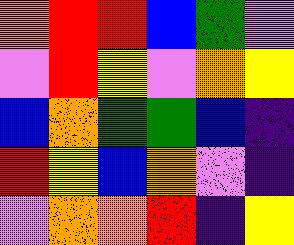[["orange", "red", "red", "blue", "green", "violet"], ["violet", "red", "yellow", "violet", "orange", "yellow"], ["blue", "orange", "green", "green", "blue", "indigo"], ["red", "yellow", "blue", "orange", "violet", "indigo"], ["violet", "orange", "orange", "red", "indigo", "yellow"]]